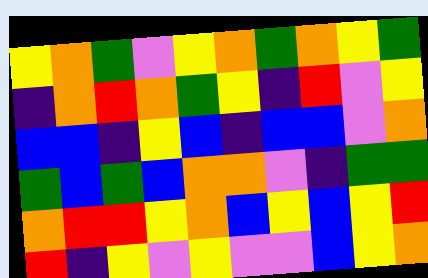[["yellow", "orange", "green", "violet", "yellow", "orange", "green", "orange", "yellow", "green"], ["indigo", "orange", "red", "orange", "green", "yellow", "indigo", "red", "violet", "yellow"], ["blue", "blue", "indigo", "yellow", "blue", "indigo", "blue", "blue", "violet", "orange"], ["green", "blue", "green", "blue", "orange", "orange", "violet", "indigo", "green", "green"], ["orange", "red", "red", "yellow", "orange", "blue", "yellow", "blue", "yellow", "red"], ["red", "indigo", "yellow", "violet", "yellow", "violet", "violet", "blue", "yellow", "orange"]]